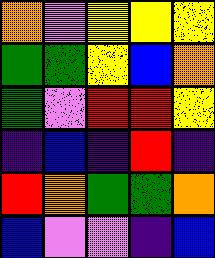[["orange", "violet", "yellow", "yellow", "yellow"], ["green", "green", "yellow", "blue", "orange"], ["green", "violet", "red", "red", "yellow"], ["indigo", "blue", "indigo", "red", "indigo"], ["red", "orange", "green", "green", "orange"], ["blue", "violet", "violet", "indigo", "blue"]]